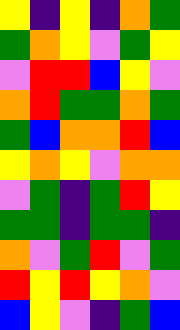[["yellow", "indigo", "yellow", "indigo", "orange", "green"], ["green", "orange", "yellow", "violet", "green", "yellow"], ["violet", "red", "red", "blue", "yellow", "violet"], ["orange", "red", "green", "green", "orange", "green"], ["green", "blue", "orange", "orange", "red", "blue"], ["yellow", "orange", "yellow", "violet", "orange", "orange"], ["violet", "green", "indigo", "green", "red", "yellow"], ["green", "green", "indigo", "green", "green", "indigo"], ["orange", "violet", "green", "red", "violet", "green"], ["red", "yellow", "red", "yellow", "orange", "violet"], ["blue", "yellow", "violet", "indigo", "green", "blue"]]